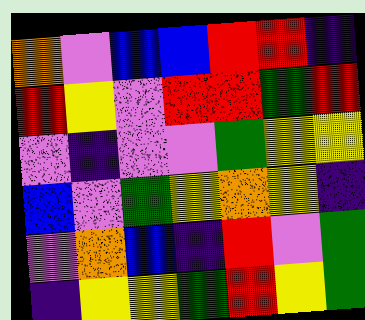[["orange", "violet", "blue", "blue", "red", "red", "indigo"], ["red", "yellow", "violet", "red", "red", "green", "red"], ["violet", "indigo", "violet", "violet", "green", "yellow", "yellow"], ["blue", "violet", "green", "yellow", "orange", "yellow", "indigo"], ["violet", "orange", "blue", "indigo", "red", "violet", "green"], ["indigo", "yellow", "yellow", "green", "red", "yellow", "green"]]